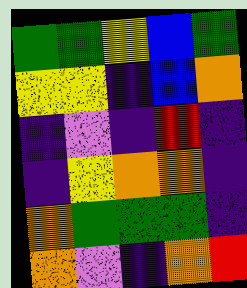[["green", "green", "yellow", "blue", "green"], ["yellow", "yellow", "indigo", "blue", "orange"], ["indigo", "violet", "indigo", "red", "indigo"], ["indigo", "yellow", "orange", "orange", "indigo"], ["orange", "green", "green", "green", "indigo"], ["orange", "violet", "indigo", "orange", "red"]]